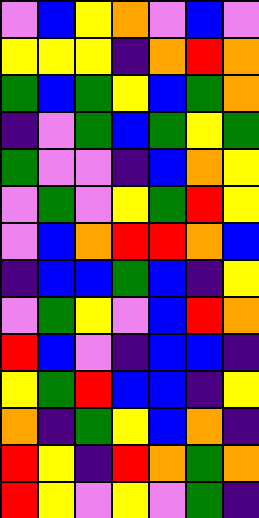[["violet", "blue", "yellow", "orange", "violet", "blue", "violet"], ["yellow", "yellow", "yellow", "indigo", "orange", "red", "orange"], ["green", "blue", "green", "yellow", "blue", "green", "orange"], ["indigo", "violet", "green", "blue", "green", "yellow", "green"], ["green", "violet", "violet", "indigo", "blue", "orange", "yellow"], ["violet", "green", "violet", "yellow", "green", "red", "yellow"], ["violet", "blue", "orange", "red", "red", "orange", "blue"], ["indigo", "blue", "blue", "green", "blue", "indigo", "yellow"], ["violet", "green", "yellow", "violet", "blue", "red", "orange"], ["red", "blue", "violet", "indigo", "blue", "blue", "indigo"], ["yellow", "green", "red", "blue", "blue", "indigo", "yellow"], ["orange", "indigo", "green", "yellow", "blue", "orange", "indigo"], ["red", "yellow", "indigo", "red", "orange", "green", "orange"], ["red", "yellow", "violet", "yellow", "violet", "green", "indigo"]]